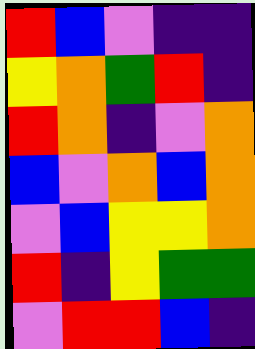[["red", "blue", "violet", "indigo", "indigo"], ["yellow", "orange", "green", "red", "indigo"], ["red", "orange", "indigo", "violet", "orange"], ["blue", "violet", "orange", "blue", "orange"], ["violet", "blue", "yellow", "yellow", "orange"], ["red", "indigo", "yellow", "green", "green"], ["violet", "red", "red", "blue", "indigo"]]